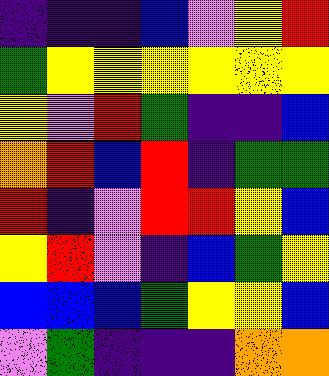[["indigo", "indigo", "indigo", "blue", "violet", "yellow", "red"], ["green", "yellow", "yellow", "yellow", "yellow", "yellow", "yellow"], ["yellow", "violet", "red", "green", "indigo", "indigo", "blue"], ["orange", "red", "blue", "red", "indigo", "green", "green"], ["red", "indigo", "violet", "red", "red", "yellow", "blue"], ["yellow", "red", "violet", "indigo", "blue", "green", "yellow"], ["blue", "blue", "blue", "green", "yellow", "yellow", "blue"], ["violet", "green", "indigo", "indigo", "indigo", "orange", "orange"]]